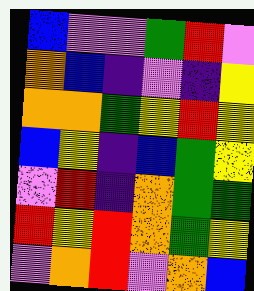[["blue", "violet", "violet", "green", "red", "violet"], ["orange", "blue", "indigo", "violet", "indigo", "yellow"], ["orange", "orange", "green", "yellow", "red", "yellow"], ["blue", "yellow", "indigo", "blue", "green", "yellow"], ["violet", "red", "indigo", "orange", "green", "green"], ["red", "yellow", "red", "orange", "green", "yellow"], ["violet", "orange", "red", "violet", "orange", "blue"]]